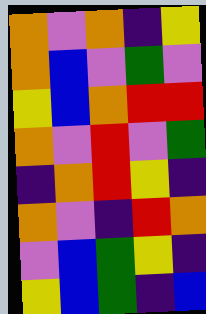[["orange", "violet", "orange", "indigo", "yellow"], ["orange", "blue", "violet", "green", "violet"], ["yellow", "blue", "orange", "red", "red"], ["orange", "violet", "red", "violet", "green"], ["indigo", "orange", "red", "yellow", "indigo"], ["orange", "violet", "indigo", "red", "orange"], ["violet", "blue", "green", "yellow", "indigo"], ["yellow", "blue", "green", "indigo", "blue"]]